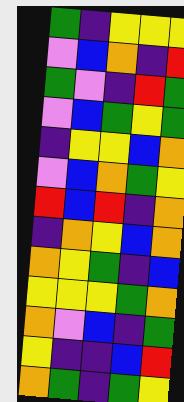[["green", "indigo", "yellow", "yellow", "yellow"], ["violet", "blue", "orange", "indigo", "red"], ["green", "violet", "indigo", "red", "green"], ["violet", "blue", "green", "yellow", "green"], ["indigo", "yellow", "yellow", "blue", "orange"], ["violet", "blue", "orange", "green", "yellow"], ["red", "blue", "red", "indigo", "orange"], ["indigo", "orange", "yellow", "blue", "orange"], ["orange", "yellow", "green", "indigo", "blue"], ["yellow", "yellow", "yellow", "green", "orange"], ["orange", "violet", "blue", "indigo", "green"], ["yellow", "indigo", "indigo", "blue", "red"], ["orange", "green", "indigo", "green", "yellow"]]